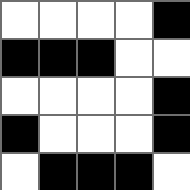[["white", "white", "white", "white", "black"], ["black", "black", "black", "white", "white"], ["white", "white", "white", "white", "black"], ["black", "white", "white", "white", "black"], ["white", "black", "black", "black", "white"]]